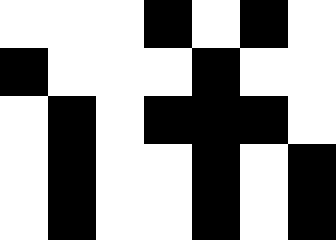[["white", "white", "white", "black", "white", "black", "white"], ["black", "white", "white", "white", "black", "white", "white"], ["white", "black", "white", "black", "black", "black", "white"], ["white", "black", "white", "white", "black", "white", "black"], ["white", "black", "white", "white", "black", "white", "black"]]